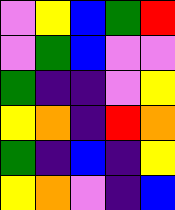[["violet", "yellow", "blue", "green", "red"], ["violet", "green", "blue", "violet", "violet"], ["green", "indigo", "indigo", "violet", "yellow"], ["yellow", "orange", "indigo", "red", "orange"], ["green", "indigo", "blue", "indigo", "yellow"], ["yellow", "orange", "violet", "indigo", "blue"]]